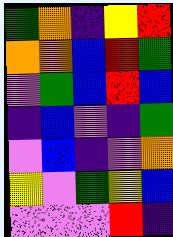[["green", "orange", "indigo", "yellow", "red"], ["orange", "orange", "blue", "red", "green"], ["violet", "green", "blue", "red", "blue"], ["indigo", "blue", "violet", "indigo", "green"], ["violet", "blue", "indigo", "violet", "orange"], ["yellow", "violet", "green", "yellow", "blue"], ["violet", "violet", "violet", "red", "indigo"]]